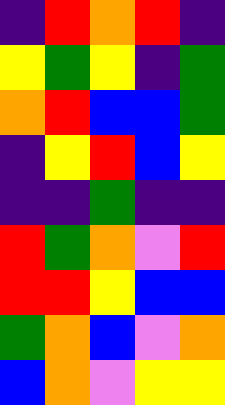[["indigo", "red", "orange", "red", "indigo"], ["yellow", "green", "yellow", "indigo", "green"], ["orange", "red", "blue", "blue", "green"], ["indigo", "yellow", "red", "blue", "yellow"], ["indigo", "indigo", "green", "indigo", "indigo"], ["red", "green", "orange", "violet", "red"], ["red", "red", "yellow", "blue", "blue"], ["green", "orange", "blue", "violet", "orange"], ["blue", "orange", "violet", "yellow", "yellow"]]